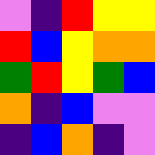[["violet", "indigo", "red", "yellow", "yellow"], ["red", "blue", "yellow", "orange", "orange"], ["green", "red", "yellow", "green", "blue"], ["orange", "indigo", "blue", "violet", "violet"], ["indigo", "blue", "orange", "indigo", "violet"]]